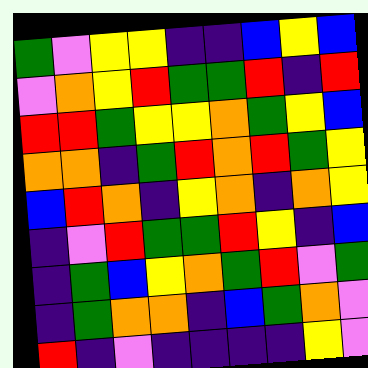[["green", "violet", "yellow", "yellow", "indigo", "indigo", "blue", "yellow", "blue"], ["violet", "orange", "yellow", "red", "green", "green", "red", "indigo", "red"], ["red", "red", "green", "yellow", "yellow", "orange", "green", "yellow", "blue"], ["orange", "orange", "indigo", "green", "red", "orange", "red", "green", "yellow"], ["blue", "red", "orange", "indigo", "yellow", "orange", "indigo", "orange", "yellow"], ["indigo", "violet", "red", "green", "green", "red", "yellow", "indigo", "blue"], ["indigo", "green", "blue", "yellow", "orange", "green", "red", "violet", "green"], ["indigo", "green", "orange", "orange", "indigo", "blue", "green", "orange", "violet"], ["red", "indigo", "violet", "indigo", "indigo", "indigo", "indigo", "yellow", "violet"]]